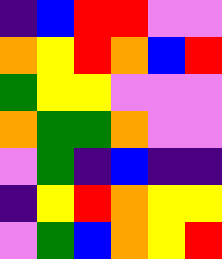[["indigo", "blue", "red", "red", "violet", "violet"], ["orange", "yellow", "red", "orange", "blue", "red"], ["green", "yellow", "yellow", "violet", "violet", "violet"], ["orange", "green", "green", "orange", "violet", "violet"], ["violet", "green", "indigo", "blue", "indigo", "indigo"], ["indigo", "yellow", "red", "orange", "yellow", "yellow"], ["violet", "green", "blue", "orange", "yellow", "red"]]